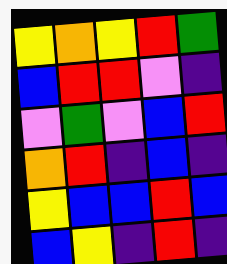[["yellow", "orange", "yellow", "red", "green"], ["blue", "red", "red", "violet", "indigo"], ["violet", "green", "violet", "blue", "red"], ["orange", "red", "indigo", "blue", "indigo"], ["yellow", "blue", "blue", "red", "blue"], ["blue", "yellow", "indigo", "red", "indigo"]]